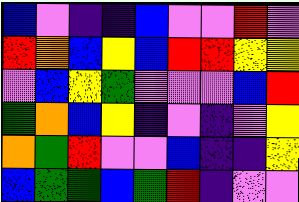[["blue", "violet", "indigo", "indigo", "blue", "violet", "violet", "red", "violet"], ["red", "orange", "blue", "yellow", "blue", "red", "red", "yellow", "yellow"], ["violet", "blue", "yellow", "green", "violet", "violet", "violet", "blue", "red"], ["green", "orange", "blue", "yellow", "indigo", "violet", "indigo", "violet", "yellow"], ["orange", "green", "red", "violet", "violet", "blue", "indigo", "indigo", "yellow"], ["blue", "green", "green", "blue", "green", "red", "indigo", "violet", "violet"]]